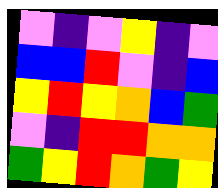[["violet", "indigo", "violet", "yellow", "indigo", "violet"], ["blue", "blue", "red", "violet", "indigo", "blue"], ["yellow", "red", "yellow", "orange", "blue", "green"], ["violet", "indigo", "red", "red", "orange", "orange"], ["green", "yellow", "red", "orange", "green", "yellow"]]